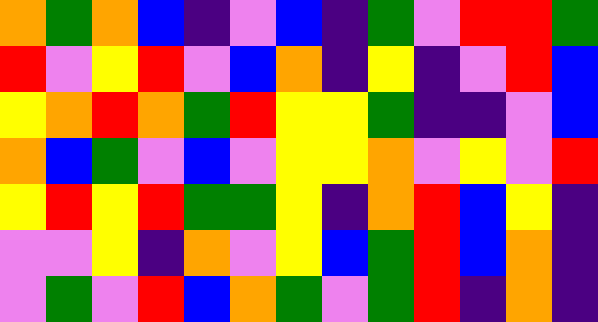[["orange", "green", "orange", "blue", "indigo", "violet", "blue", "indigo", "green", "violet", "red", "red", "green"], ["red", "violet", "yellow", "red", "violet", "blue", "orange", "indigo", "yellow", "indigo", "violet", "red", "blue"], ["yellow", "orange", "red", "orange", "green", "red", "yellow", "yellow", "green", "indigo", "indigo", "violet", "blue"], ["orange", "blue", "green", "violet", "blue", "violet", "yellow", "yellow", "orange", "violet", "yellow", "violet", "red"], ["yellow", "red", "yellow", "red", "green", "green", "yellow", "indigo", "orange", "red", "blue", "yellow", "indigo"], ["violet", "violet", "yellow", "indigo", "orange", "violet", "yellow", "blue", "green", "red", "blue", "orange", "indigo"], ["violet", "green", "violet", "red", "blue", "orange", "green", "violet", "green", "red", "indigo", "orange", "indigo"]]